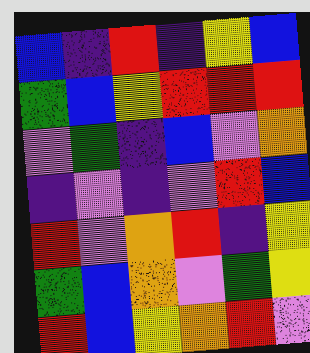[["blue", "indigo", "red", "indigo", "yellow", "blue"], ["green", "blue", "yellow", "red", "red", "red"], ["violet", "green", "indigo", "blue", "violet", "orange"], ["indigo", "violet", "indigo", "violet", "red", "blue"], ["red", "violet", "orange", "red", "indigo", "yellow"], ["green", "blue", "orange", "violet", "green", "yellow"], ["red", "blue", "yellow", "orange", "red", "violet"]]